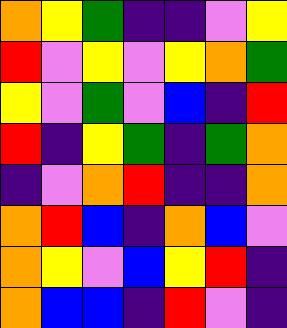[["orange", "yellow", "green", "indigo", "indigo", "violet", "yellow"], ["red", "violet", "yellow", "violet", "yellow", "orange", "green"], ["yellow", "violet", "green", "violet", "blue", "indigo", "red"], ["red", "indigo", "yellow", "green", "indigo", "green", "orange"], ["indigo", "violet", "orange", "red", "indigo", "indigo", "orange"], ["orange", "red", "blue", "indigo", "orange", "blue", "violet"], ["orange", "yellow", "violet", "blue", "yellow", "red", "indigo"], ["orange", "blue", "blue", "indigo", "red", "violet", "indigo"]]